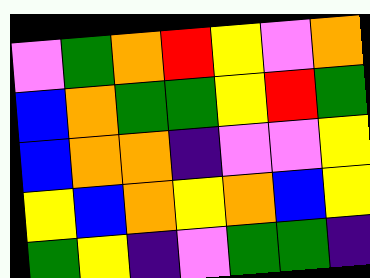[["violet", "green", "orange", "red", "yellow", "violet", "orange"], ["blue", "orange", "green", "green", "yellow", "red", "green"], ["blue", "orange", "orange", "indigo", "violet", "violet", "yellow"], ["yellow", "blue", "orange", "yellow", "orange", "blue", "yellow"], ["green", "yellow", "indigo", "violet", "green", "green", "indigo"]]